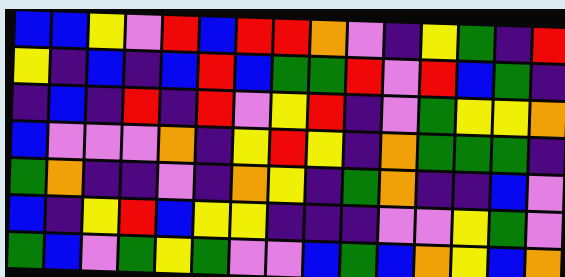[["blue", "blue", "yellow", "violet", "red", "blue", "red", "red", "orange", "violet", "indigo", "yellow", "green", "indigo", "red"], ["yellow", "indigo", "blue", "indigo", "blue", "red", "blue", "green", "green", "red", "violet", "red", "blue", "green", "indigo"], ["indigo", "blue", "indigo", "red", "indigo", "red", "violet", "yellow", "red", "indigo", "violet", "green", "yellow", "yellow", "orange"], ["blue", "violet", "violet", "violet", "orange", "indigo", "yellow", "red", "yellow", "indigo", "orange", "green", "green", "green", "indigo"], ["green", "orange", "indigo", "indigo", "violet", "indigo", "orange", "yellow", "indigo", "green", "orange", "indigo", "indigo", "blue", "violet"], ["blue", "indigo", "yellow", "red", "blue", "yellow", "yellow", "indigo", "indigo", "indigo", "violet", "violet", "yellow", "green", "violet"], ["green", "blue", "violet", "green", "yellow", "green", "violet", "violet", "blue", "green", "blue", "orange", "yellow", "blue", "orange"]]